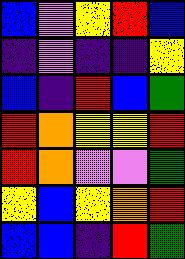[["blue", "violet", "yellow", "red", "blue"], ["indigo", "violet", "indigo", "indigo", "yellow"], ["blue", "indigo", "red", "blue", "green"], ["red", "orange", "yellow", "yellow", "red"], ["red", "orange", "violet", "violet", "green"], ["yellow", "blue", "yellow", "orange", "red"], ["blue", "blue", "indigo", "red", "green"]]